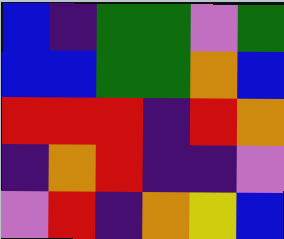[["blue", "indigo", "green", "green", "violet", "green"], ["blue", "blue", "green", "green", "orange", "blue"], ["red", "red", "red", "indigo", "red", "orange"], ["indigo", "orange", "red", "indigo", "indigo", "violet"], ["violet", "red", "indigo", "orange", "yellow", "blue"]]